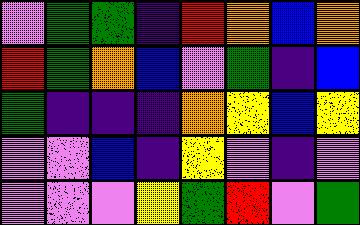[["violet", "green", "green", "indigo", "red", "orange", "blue", "orange"], ["red", "green", "orange", "blue", "violet", "green", "indigo", "blue"], ["green", "indigo", "indigo", "indigo", "orange", "yellow", "blue", "yellow"], ["violet", "violet", "blue", "indigo", "yellow", "violet", "indigo", "violet"], ["violet", "violet", "violet", "yellow", "green", "red", "violet", "green"]]